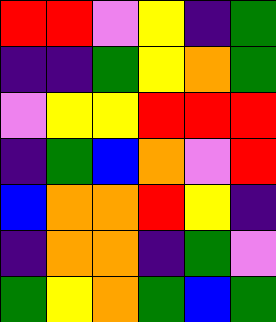[["red", "red", "violet", "yellow", "indigo", "green"], ["indigo", "indigo", "green", "yellow", "orange", "green"], ["violet", "yellow", "yellow", "red", "red", "red"], ["indigo", "green", "blue", "orange", "violet", "red"], ["blue", "orange", "orange", "red", "yellow", "indigo"], ["indigo", "orange", "orange", "indigo", "green", "violet"], ["green", "yellow", "orange", "green", "blue", "green"]]